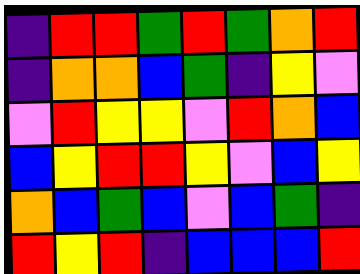[["indigo", "red", "red", "green", "red", "green", "orange", "red"], ["indigo", "orange", "orange", "blue", "green", "indigo", "yellow", "violet"], ["violet", "red", "yellow", "yellow", "violet", "red", "orange", "blue"], ["blue", "yellow", "red", "red", "yellow", "violet", "blue", "yellow"], ["orange", "blue", "green", "blue", "violet", "blue", "green", "indigo"], ["red", "yellow", "red", "indigo", "blue", "blue", "blue", "red"]]